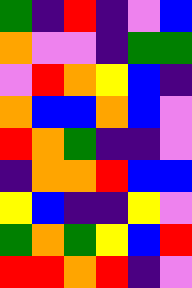[["green", "indigo", "red", "indigo", "violet", "blue"], ["orange", "violet", "violet", "indigo", "green", "green"], ["violet", "red", "orange", "yellow", "blue", "indigo"], ["orange", "blue", "blue", "orange", "blue", "violet"], ["red", "orange", "green", "indigo", "indigo", "violet"], ["indigo", "orange", "orange", "red", "blue", "blue"], ["yellow", "blue", "indigo", "indigo", "yellow", "violet"], ["green", "orange", "green", "yellow", "blue", "red"], ["red", "red", "orange", "red", "indigo", "violet"]]